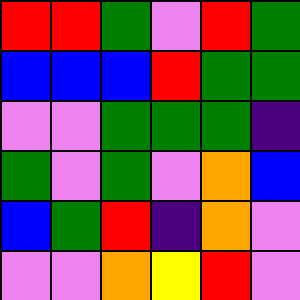[["red", "red", "green", "violet", "red", "green"], ["blue", "blue", "blue", "red", "green", "green"], ["violet", "violet", "green", "green", "green", "indigo"], ["green", "violet", "green", "violet", "orange", "blue"], ["blue", "green", "red", "indigo", "orange", "violet"], ["violet", "violet", "orange", "yellow", "red", "violet"]]